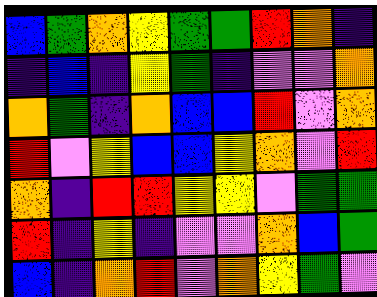[["blue", "green", "orange", "yellow", "green", "green", "red", "orange", "indigo"], ["indigo", "blue", "indigo", "yellow", "green", "indigo", "violet", "violet", "orange"], ["orange", "green", "indigo", "orange", "blue", "blue", "red", "violet", "orange"], ["red", "violet", "yellow", "blue", "blue", "yellow", "orange", "violet", "red"], ["orange", "indigo", "red", "red", "yellow", "yellow", "violet", "green", "green"], ["red", "indigo", "yellow", "indigo", "violet", "violet", "orange", "blue", "green"], ["blue", "indigo", "orange", "red", "violet", "orange", "yellow", "green", "violet"]]